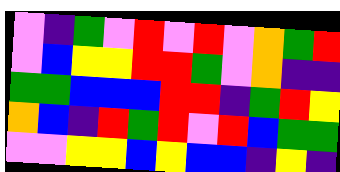[["violet", "indigo", "green", "violet", "red", "violet", "red", "violet", "orange", "green", "red"], ["violet", "blue", "yellow", "yellow", "red", "red", "green", "violet", "orange", "indigo", "indigo"], ["green", "green", "blue", "blue", "blue", "red", "red", "indigo", "green", "red", "yellow"], ["orange", "blue", "indigo", "red", "green", "red", "violet", "red", "blue", "green", "green"], ["violet", "violet", "yellow", "yellow", "blue", "yellow", "blue", "blue", "indigo", "yellow", "indigo"]]